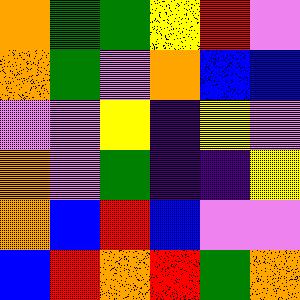[["orange", "green", "green", "yellow", "red", "violet"], ["orange", "green", "violet", "orange", "blue", "blue"], ["violet", "violet", "yellow", "indigo", "yellow", "violet"], ["orange", "violet", "green", "indigo", "indigo", "yellow"], ["orange", "blue", "red", "blue", "violet", "violet"], ["blue", "red", "orange", "red", "green", "orange"]]